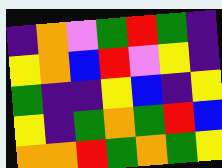[["indigo", "orange", "violet", "green", "red", "green", "indigo"], ["yellow", "orange", "blue", "red", "violet", "yellow", "indigo"], ["green", "indigo", "indigo", "yellow", "blue", "indigo", "yellow"], ["yellow", "indigo", "green", "orange", "green", "red", "blue"], ["orange", "orange", "red", "green", "orange", "green", "yellow"]]